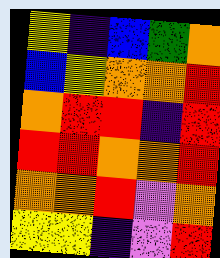[["yellow", "indigo", "blue", "green", "orange"], ["blue", "yellow", "orange", "orange", "red"], ["orange", "red", "red", "indigo", "red"], ["red", "red", "orange", "orange", "red"], ["orange", "orange", "red", "violet", "orange"], ["yellow", "yellow", "indigo", "violet", "red"]]